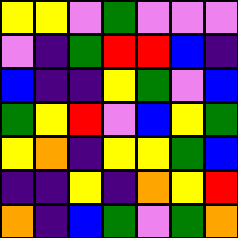[["yellow", "yellow", "violet", "green", "violet", "violet", "violet"], ["violet", "indigo", "green", "red", "red", "blue", "indigo"], ["blue", "indigo", "indigo", "yellow", "green", "violet", "blue"], ["green", "yellow", "red", "violet", "blue", "yellow", "green"], ["yellow", "orange", "indigo", "yellow", "yellow", "green", "blue"], ["indigo", "indigo", "yellow", "indigo", "orange", "yellow", "red"], ["orange", "indigo", "blue", "green", "violet", "green", "orange"]]